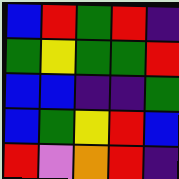[["blue", "red", "green", "red", "indigo"], ["green", "yellow", "green", "green", "red"], ["blue", "blue", "indigo", "indigo", "green"], ["blue", "green", "yellow", "red", "blue"], ["red", "violet", "orange", "red", "indigo"]]